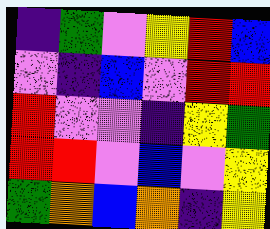[["indigo", "green", "violet", "yellow", "red", "blue"], ["violet", "indigo", "blue", "violet", "red", "red"], ["red", "violet", "violet", "indigo", "yellow", "green"], ["red", "red", "violet", "blue", "violet", "yellow"], ["green", "orange", "blue", "orange", "indigo", "yellow"]]